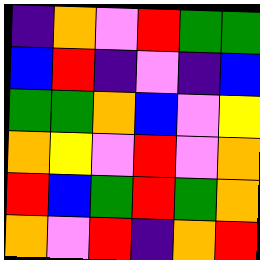[["indigo", "orange", "violet", "red", "green", "green"], ["blue", "red", "indigo", "violet", "indigo", "blue"], ["green", "green", "orange", "blue", "violet", "yellow"], ["orange", "yellow", "violet", "red", "violet", "orange"], ["red", "blue", "green", "red", "green", "orange"], ["orange", "violet", "red", "indigo", "orange", "red"]]